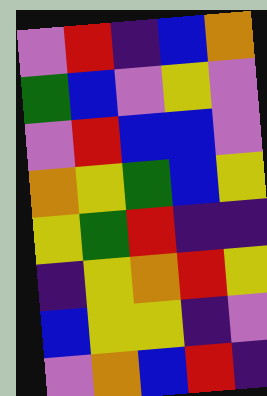[["violet", "red", "indigo", "blue", "orange"], ["green", "blue", "violet", "yellow", "violet"], ["violet", "red", "blue", "blue", "violet"], ["orange", "yellow", "green", "blue", "yellow"], ["yellow", "green", "red", "indigo", "indigo"], ["indigo", "yellow", "orange", "red", "yellow"], ["blue", "yellow", "yellow", "indigo", "violet"], ["violet", "orange", "blue", "red", "indigo"]]